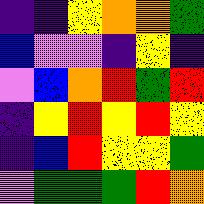[["indigo", "indigo", "yellow", "orange", "orange", "green"], ["blue", "violet", "violet", "indigo", "yellow", "indigo"], ["violet", "blue", "orange", "red", "green", "red"], ["indigo", "yellow", "red", "yellow", "red", "yellow"], ["indigo", "blue", "red", "yellow", "yellow", "green"], ["violet", "green", "green", "green", "red", "orange"]]